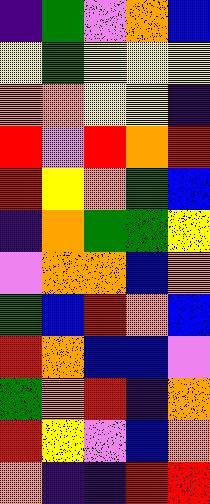[["indigo", "green", "violet", "orange", "blue"], ["yellow", "green", "yellow", "yellow", "yellow"], ["orange", "orange", "yellow", "yellow", "indigo"], ["red", "violet", "red", "orange", "red"], ["red", "yellow", "orange", "green", "blue"], ["indigo", "orange", "green", "green", "yellow"], ["violet", "orange", "orange", "blue", "orange"], ["green", "blue", "red", "orange", "blue"], ["red", "orange", "blue", "blue", "violet"], ["green", "orange", "red", "indigo", "orange"], ["red", "yellow", "violet", "blue", "orange"], ["orange", "indigo", "indigo", "red", "red"]]